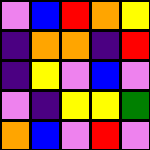[["violet", "blue", "red", "orange", "yellow"], ["indigo", "orange", "orange", "indigo", "red"], ["indigo", "yellow", "violet", "blue", "violet"], ["violet", "indigo", "yellow", "yellow", "green"], ["orange", "blue", "violet", "red", "violet"]]